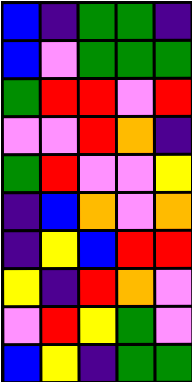[["blue", "indigo", "green", "green", "indigo"], ["blue", "violet", "green", "green", "green"], ["green", "red", "red", "violet", "red"], ["violet", "violet", "red", "orange", "indigo"], ["green", "red", "violet", "violet", "yellow"], ["indigo", "blue", "orange", "violet", "orange"], ["indigo", "yellow", "blue", "red", "red"], ["yellow", "indigo", "red", "orange", "violet"], ["violet", "red", "yellow", "green", "violet"], ["blue", "yellow", "indigo", "green", "green"]]